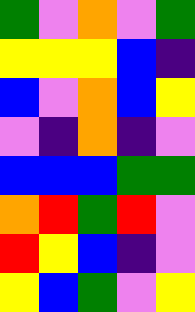[["green", "violet", "orange", "violet", "green"], ["yellow", "yellow", "yellow", "blue", "indigo"], ["blue", "violet", "orange", "blue", "yellow"], ["violet", "indigo", "orange", "indigo", "violet"], ["blue", "blue", "blue", "green", "green"], ["orange", "red", "green", "red", "violet"], ["red", "yellow", "blue", "indigo", "violet"], ["yellow", "blue", "green", "violet", "yellow"]]